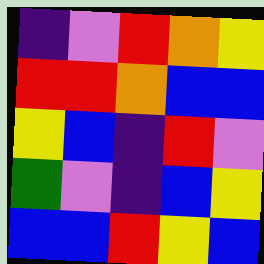[["indigo", "violet", "red", "orange", "yellow"], ["red", "red", "orange", "blue", "blue"], ["yellow", "blue", "indigo", "red", "violet"], ["green", "violet", "indigo", "blue", "yellow"], ["blue", "blue", "red", "yellow", "blue"]]